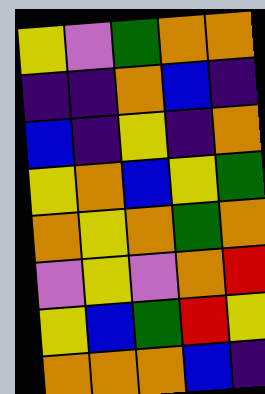[["yellow", "violet", "green", "orange", "orange"], ["indigo", "indigo", "orange", "blue", "indigo"], ["blue", "indigo", "yellow", "indigo", "orange"], ["yellow", "orange", "blue", "yellow", "green"], ["orange", "yellow", "orange", "green", "orange"], ["violet", "yellow", "violet", "orange", "red"], ["yellow", "blue", "green", "red", "yellow"], ["orange", "orange", "orange", "blue", "indigo"]]